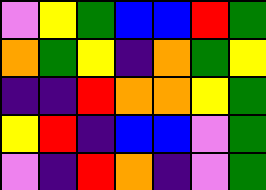[["violet", "yellow", "green", "blue", "blue", "red", "green"], ["orange", "green", "yellow", "indigo", "orange", "green", "yellow"], ["indigo", "indigo", "red", "orange", "orange", "yellow", "green"], ["yellow", "red", "indigo", "blue", "blue", "violet", "green"], ["violet", "indigo", "red", "orange", "indigo", "violet", "green"]]